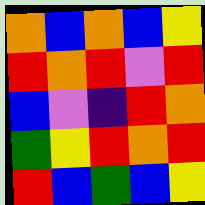[["orange", "blue", "orange", "blue", "yellow"], ["red", "orange", "red", "violet", "red"], ["blue", "violet", "indigo", "red", "orange"], ["green", "yellow", "red", "orange", "red"], ["red", "blue", "green", "blue", "yellow"]]